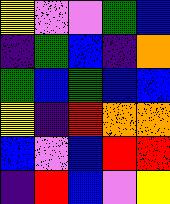[["yellow", "violet", "violet", "green", "blue"], ["indigo", "green", "blue", "indigo", "orange"], ["green", "blue", "green", "blue", "blue"], ["yellow", "indigo", "red", "orange", "orange"], ["blue", "violet", "blue", "red", "red"], ["indigo", "red", "blue", "violet", "yellow"]]